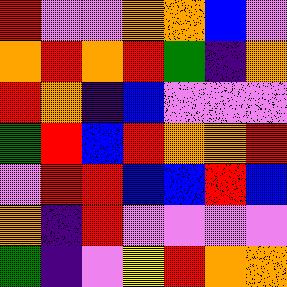[["red", "violet", "violet", "orange", "orange", "blue", "violet"], ["orange", "red", "orange", "red", "green", "indigo", "orange"], ["red", "orange", "indigo", "blue", "violet", "violet", "violet"], ["green", "red", "blue", "red", "orange", "orange", "red"], ["violet", "red", "red", "blue", "blue", "red", "blue"], ["orange", "indigo", "red", "violet", "violet", "violet", "violet"], ["green", "indigo", "violet", "yellow", "red", "orange", "orange"]]